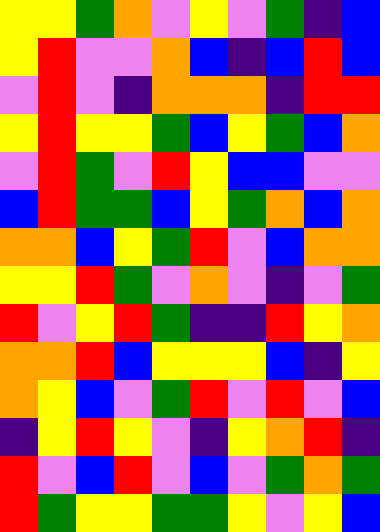[["yellow", "yellow", "green", "orange", "violet", "yellow", "violet", "green", "indigo", "blue"], ["yellow", "red", "violet", "violet", "orange", "blue", "indigo", "blue", "red", "blue"], ["violet", "red", "violet", "indigo", "orange", "orange", "orange", "indigo", "red", "red"], ["yellow", "red", "yellow", "yellow", "green", "blue", "yellow", "green", "blue", "orange"], ["violet", "red", "green", "violet", "red", "yellow", "blue", "blue", "violet", "violet"], ["blue", "red", "green", "green", "blue", "yellow", "green", "orange", "blue", "orange"], ["orange", "orange", "blue", "yellow", "green", "red", "violet", "blue", "orange", "orange"], ["yellow", "yellow", "red", "green", "violet", "orange", "violet", "indigo", "violet", "green"], ["red", "violet", "yellow", "red", "green", "indigo", "indigo", "red", "yellow", "orange"], ["orange", "orange", "red", "blue", "yellow", "yellow", "yellow", "blue", "indigo", "yellow"], ["orange", "yellow", "blue", "violet", "green", "red", "violet", "red", "violet", "blue"], ["indigo", "yellow", "red", "yellow", "violet", "indigo", "yellow", "orange", "red", "indigo"], ["red", "violet", "blue", "red", "violet", "blue", "violet", "green", "orange", "green"], ["red", "green", "yellow", "yellow", "green", "green", "yellow", "violet", "yellow", "blue"]]